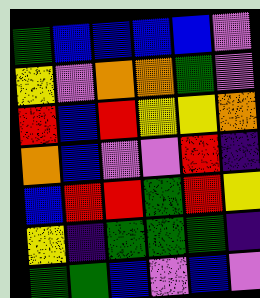[["green", "blue", "blue", "blue", "blue", "violet"], ["yellow", "violet", "orange", "orange", "green", "violet"], ["red", "blue", "red", "yellow", "yellow", "orange"], ["orange", "blue", "violet", "violet", "red", "indigo"], ["blue", "red", "red", "green", "red", "yellow"], ["yellow", "indigo", "green", "green", "green", "indigo"], ["green", "green", "blue", "violet", "blue", "violet"]]